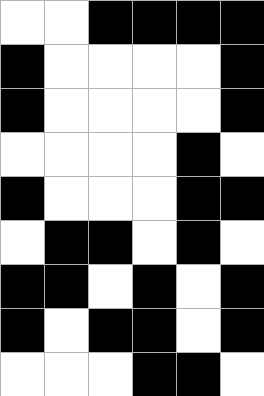[["white", "white", "black", "black", "black", "black"], ["black", "white", "white", "white", "white", "black"], ["black", "white", "white", "white", "white", "black"], ["white", "white", "white", "white", "black", "white"], ["black", "white", "white", "white", "black", "black"], ["white", "black", "black", "white", "black", "white"], ["black", "black", "white", "black", "white", "black"], ["black", "white", "black", "black", "white", "black"], ["white", "white", "white", "black", "black", "white"]]